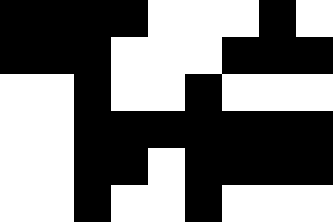[["black", "black", "black", "black", "white", "white", "white", "black", "white"], ["black", "black", "black", "white", "white", "white", "black", "black", "black"], ["white", "white", "black", "white", "white", "black", "white", "white", "white"], ["white", "white", "black", "black", "black", "black", "black", "black", "black"], ["white", "white", "black", "black", "white", "black", "black", "black", "black"], ["white", "white", "black", "white", "white", "black", "white", "white", "white"]]